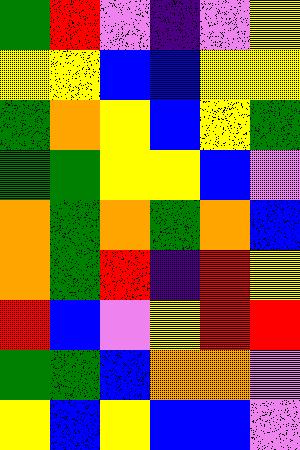[["green", "red", "violet", "indigo", "violet", "yellow"], ["yellow", "yellow", "blue", "blue", "yellow", "yellow"], ["green", "orange", "yellow", "blue", "yellow", "green"], ["green", "green", "yellow", "yellow", "blue", "violet"], ["orange", "green", "orange", "green", "orange", "blue"], ["orange", "green", "red", "indigo", "red", "yellow"], ["red", "blue", "violet", "yellow", "red", "red"], ["green", "green", "blue", "orange", "orange", "violet"], ["yellow", "blue", "yellow", "blue", "blue", "violet"]]